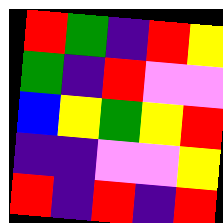[["red", "green", "indigo", "red", "yellow"], ["green", "indigo", "red", "violet", "violet"], ["blue", "yellow", "green", "yellow", "red"], ["indigo", "indigo", "violet", "violet", "yellow"], ["red", "indigo", "red", "indigo", "red"]]